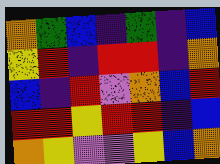[["orange", "green", "blue", "indigo", "green", "indigo", "blue"], ["yellow", "red", "indigo", "red", "red", "indigo", "orange"], ["blue", "indigo", "red", "violet", "orange", "blue", "red"], ["red", "red", "yellow", "red", "red", "indigo", "blue"], ["orange", "yellow", "violet", "violet", "yellow", "blue", "orange"]]